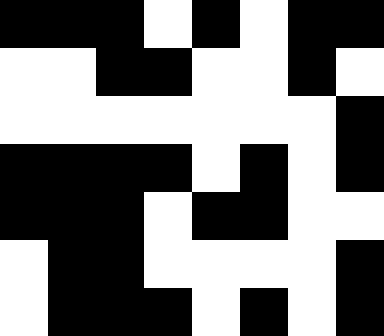[["black", "black", "black", "white", "black", "white", "black", "black"], ["white", "white", "black", "black", "white", "white", "black", "white"], ["white", "white", "white", "white", "white", "white", "white", "black"], ["black", "black", "black", "black", "white", "black", "white", "black"], ["black", "black", "black", "white", "black", "black", "white", "white"], ["white", "black", "black", "white", "white", "white", "white", "black"], ["white", "black", "black", "black", "white", "black", "white", "black"]]